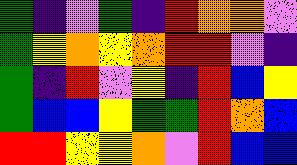[["green", "indigo", "violet", "green", "indigo", "red", "orange", "orange", "violet"], ["green", "yellow", "orange", "yellow", "orange", "red", "red", "violet", "indigo"], ["green", "indigo", "red", "violet", "yellow", "indigo", "red", "blue", "yellow"], ["green", "blue", "blue", "yellow", "green", "green", "red", "orange", "blue"], ["red", "red", "yellow", "yellow", "orange", "violet", "red", "blue", "blue"]]